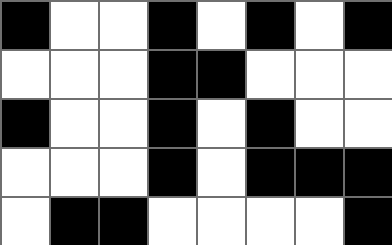[["black", "white", "white", "black", "white", "black", "white", "black"], ["white", "white", "white", "black", "black", "white", "white", "white"], ["black", "white", "white", "black", "white", "black", "white", "white"], ["white", "white", "white", "black", "white", "black", "black", "black"], ["white", "black", "black", "white", "white", "white", "white", "black"]]